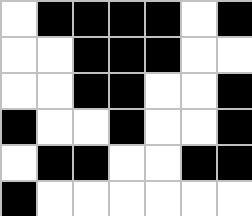[["white", "black", "black", "black", "black", "white", "black"], ["white", "white", "black", "black", "black", "white", "white"], ["white", "white", "black", "black", "white", "white", "black"], ["black", "white", "white", "black", "white", "white", "black"], ["white", "black", "black", "white", "white", "black", "black"], ["black", "white", "white", "white", "white", "white", "white"]]